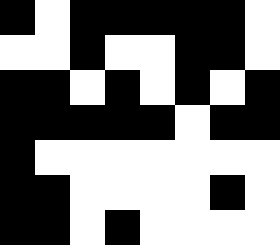[["black", "white", "black", "black", "black", "black", "black", "white"], ["white", "white", "black", "white", "white", "black", "black", "white"], ["black", "black", "white", "black", "white", "black", "white", "black"], ["black", "black", "black", "black", "black", "white", "black", "black"], ["black", "white", "white", "white", "white", "white", "white", "white"], ["black", "black", "white", "white", "white", "white", "black", "white"], ["black", "black", "white", "black", "white", "white", "white", "white"]]